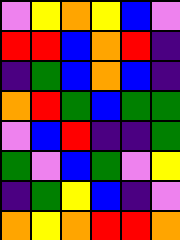[["violet", "yellow", "orange", "yellow", "blue", "violet"], ["red", "red", "blue", "orange", "red", "indigo"], ["indigo", "green", "blue", "orange", "blue", "indigo"], ["orange", "red", "green", "blue", "green", "green"], ["violet", "blue", "red", "indigo", "indigo", "green"], ["green", "violet", "blue", "green", "violet", "yellow"], ["indigo", "green", "yellow", "blue", "indigo", "violet"], ["orange", "yellow", "orange", "red", "red", "orange"]]